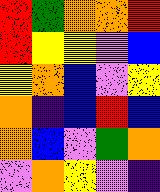[["red", "green", "orange", "orange", "red"], ["red", "yellow", "yellow", "violet", "blue"], ["yellow", "orange", "blue", "violet", "yellow"], ["orange", "indigo", "blue", "red", "blue"], ["orange", "blue", "violet", "green", "orange"], ["violet", "orange", "yellow", "violet", "indigo"]]